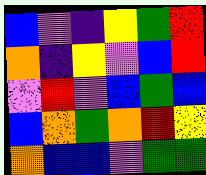[["blue", "violet", "indigo", "yellow", "green", "red"], ["orange", "indigo", "yellow", "violet", "blue", "red"], ["violet", "red", "violet", "blue", "green", "blue"], ["blue", "orange", "green", "orange", "red", "yellow"], ["orange", "blue", "blue", "violet", "green", "green"]]